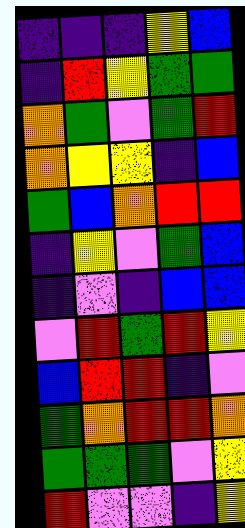[["indigo", "indigo", "indigo", "yellow", "blue"], ["indigo", "red", "yellow", "green", "green"], ["orange", "green", "violet", "green", "red"], ["orange", "yellow", "yellow", "indigo", "blue"], ["green", "blue", "orange", "red", "red"], ["indigo", "yellow", "violet", "green", "blue"], ["indigo", "violet", "indigo", "blue", "blue"], ["violet", "red", "green", "red", "yellow"], ["blue", "red", "red", "indigo", "violet"], ["green", "orange", "red", "red", "orange"], ["green", "green", "green", "violet", "yellow"], ["red", "violet", "violet", "indigo", "yellow"]]